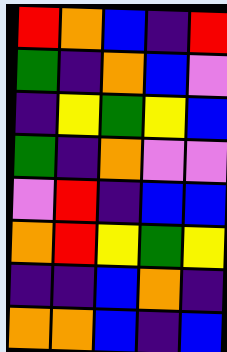[["red", "orange", "blue", "indigo", "red"], ["green", "indigo", "orange", "blue", "violet"], ["indigo", "yellow", "green", "yellow", "blue"], ["green", "indigo", "orange", "violet", "violet"], ["violet", "red", "indigo", "blue", "blue"], ["orange", "red", "yellow", "green", "yellow"], ["indigo", "indigo", "blue", "orange", "indigo"], ["orange", "orange", "blue", "indigo", "blue"]]